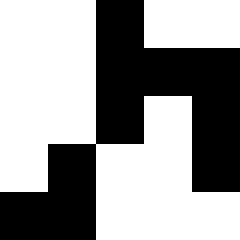[["white", "white", "black", "white", "white"], ["white", "white", "black", "black", "black"], ["white", "white", "black", "white", "black"], ["white", "black", "white", "white", "black"], ["black", "black", "white", "white", "white"]]